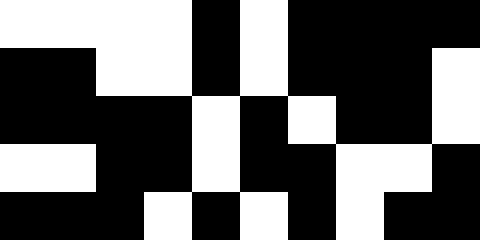[["white", "white", "white", "white", "black", "white", "black", "black", "black", "black"], ["black", "black", "white", "white", "black", "white", "black", "black", "black", "white"], ["black", "black", "black", "black", "white", "black", "white", "black", "black", "white"], ["white", "white", "black", "black", "white", "black", "black", "white", "white", "black"], ["black", "black", "black", "white", "black", "white", "black", "white", "black", "black"]]